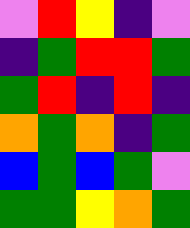[["violet", "red", "yellow", "indigo", "violet"], ["indigo", "green", "red", "red", "green"], ["green", "red", "indigo", "red", "indigo"], ["orange", "green", "orange", "indigo", "green"], ["blue", "green", "blue", "green", "violet"], ["green", "green", "yellow", "orange", "green"]]